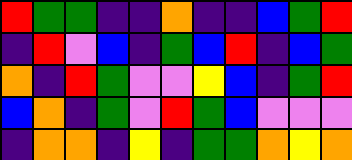[["red", "green", "green", "indigo", "indigo", "orange", "indigo", "indigo", "blue", "green", "red"], ["indigo", "red", "violet", "blue", "indigo", "green", "blue", "red", "indigo", "blue", "green"], ["orange", "indigo", "red", "green", "violet", "violet", "yellow", "blue", "indigo", "green", "red"], ["blue", "orange", "indigo", "green", "violet", "red", "green", "blue", "violet", "violet", "violet"], ["indigo", "orange", "orange", "indigo", "yellow", "indigo", "green", "green", "orange", "yellow", "orange"]]